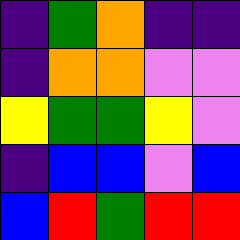[["indigo", "green", "orange", "indigo", "indigo"], ["indigo", "orange", "orange", "violet", "violet"], ["yellow", "green", "green", "yellow", "violet"], ["indigo", "blue", "blue", "violet", "blue"], ["blue", "red", "green", "red", "red"]]